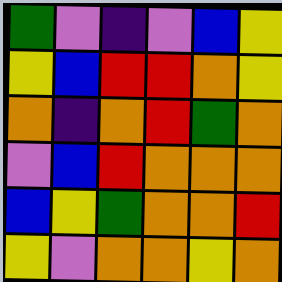[["green", "violet", "indigo", "violet", "blue", "yellow"], ["yellow", "blue", "red", "red", "orange", "yellow"], ["orange", "indigo", "orange", "red", "green", "orange"], ["violet", "blue", "red", "orange", "orange", "orange"], ["blue", "yellow", "green", "orange", "orange", "red"], ["yellow", "violet", "orange", "orange", "yellow", "orange"]]